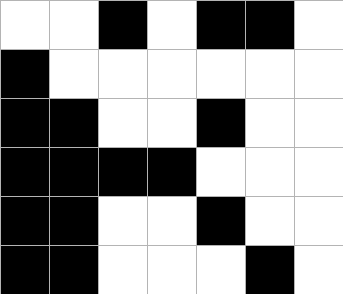[["white", "white", "black", "white", "black", "black", "white"], ["black", "white", "white", "white", "white", "white", "white"], ["black", "black", "white", "white", "black", "white", "white"], ["black", "black", "black", "black", "white", "white", "white"], ["black", "black", "white", "white", "black", "white", "white"], ["black", "black", "white", "white", "white", "black", "white"]]